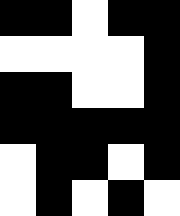[["black", "black", "white", "black", "black"], ["white", "white", "white", "white", "black"], ["black", "black", "white", "white", "black"], ["black", "black", "black", "black", "black"], ["white", "black", "black", "white", "black"], ["white", "black", "white", "black", "white"]]